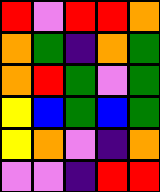[["red", "violet", "red", "red", "orange"], ["orange", "green", "indigo", "orange", "green"], ["orange", "red", "green", "violet", "green"], ["yellow", "blue", "green", "blue", "green"], ["yellow", "orange", "violet", "indigo", "orange"], ["violet", "violet", "indigo", "red", "red"]]